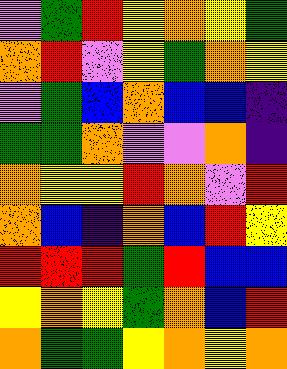[["violet", "green", "red", "yellow", "orange", "yellow", "green"], ["orange", "red", "violet", "yellow", "green", "orange", "yellow"], ["violet", "green", "blue", "orange", "blue", "blue", "indigo"], ["green", "green", "orange", "violet", "violet", "orange", "indigo"], ["orange", "yellow", "yellow", "red", "orange", "violet", "red"], ["orange", "blue", "indigo", "orange", "blue", "red", "yellow"], ["red", "red", "red", "green", "red", "blue", "blue"], ["yellow", "orange", "yellow", "green", "orange", "blue", "red"], ["orange", "green", "green", "yellow", "orange", "yellow", "orange"]]